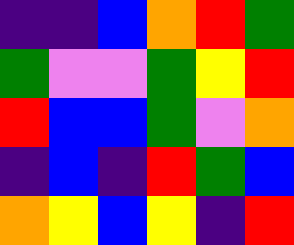[["indigo", "indigo", "blue", "orange", "red", "green"], ["green", "violet", "violet", "green", "yellow", "red"], ["red", "blue", "blue", "green", "violet", "orange"], ["indigo", "blue", "indigo", "red", "green", "blue"], ["orange", "yellow", "blue", "yellow", "indigo", "red"]]